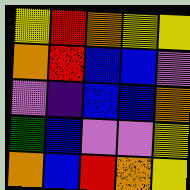[["yellow", "red", "orange", "yellow", "yellow"], ["orange", "red", "blue", "blue", "violet"], ["violet", "indigo", "blue", "blue", "orange"], ["green", "blue", "violet", "violet", "yellow"], ["orange", "blue", "red", "orange", "yellow"]]